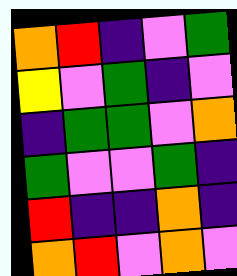[["orange", "red", "indigo", "violet", "green"], ["yellow", "violet", "green", "indigo", "violet"], ["indigo", "green", "green", "violet", "orange"], ["green", "violet", "violet", "green", "indigo"], ["red", "indigo", "indigo", "orange", "indigo"], ["orange", "red", "violet", "orange", "violet"]]